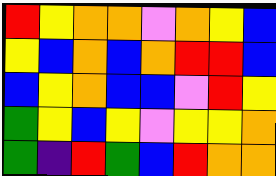[["red", "yellow", "orange", "orange", "violet", "orange", "yellow", "blue"], ["yellow", "blue", "orange", "blue", "orange", "red", "red", "blue"], ["blue", "yellow", "orange", "blue", "blue", "violet", "red", "yellow"], ["green", "yellow", "blue", "yellow", "violet", "yellow", "yellow", "orange"], ["green", "indigo", "red", "green", "blue", "red", "orange", "orange"]]